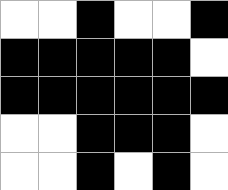[["white", "white", "black", "white", "white", "black"], ["black", "black", "black", "black", "black", "white"], ["black", "black", "black", "black", "black", "black"], ["white", "white", "black", "black", "black", "white"], ["white", "white", "black", "white", "black", "white"]]